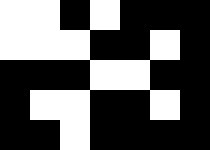[["white", "white", "black", "white", "black", "black", "black"], ["white", "white", "white", "black", "black", "white", "black"], ["black", "black", "black", "white", "white", "black", "black"], ["black", "white", "white", "black", "black", "white", "black"], ["black", "black", "white", "black", "black", "black", "black"]]